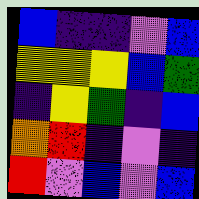[["blue", "indigo", "indigo", "violet", "blue"], ["yellow", "yellow", "yellow", "blue", "green"], ["indigo", "yellow", "green", "indigo", "blue"], ["orange", "red", "indigo", "violet", "indigo"], ["red", "violet", "blue", "violet", "blue"]]